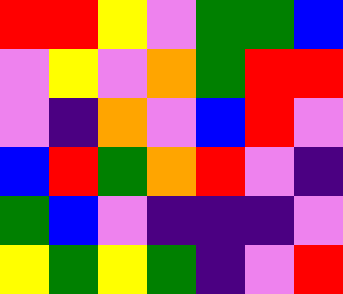[["red", "red", "yellow", "violet", "green", "green", "blue"], ["violet", "yellow", "violet", "orange", "green", "red", "red"], ["violet", "indigo", "orange", "violet", "blue", "red", "violet"], ["blue", "red", "green", "orange", "red", "violet", "indigo"], ["green", "blue", "violet", "indigo", "indigo", "indigo", "violet"], ["yellow", "green", "yellow", "green", "indigo", "violet", "red"]]